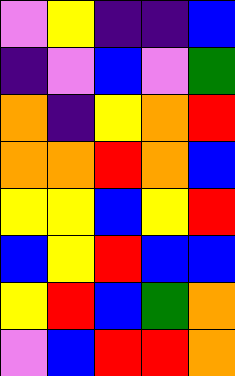[["violet", "yellow", "indigo", "indigo", "blue"], ["indigo", "violet", "blue", "violet", "green"], ["orange", "indigo", "yellow", "orange", "red"], ["orange", "orange", "red", "orange", "blue"], ["yellow", "yellow", "blue", "yellow", "red"], ["blue", "yellow", "red", "blue", "blue"], ["yellow", "red", "blue", "green", "orange"], ["violet", "blue", "red", "red", "orange"]]